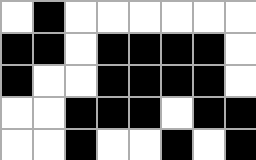[["white", "black", "white", "white", "white", "white", "white", "white"], ["black", "black", "white", "black", "black", "black", "black", "white"], ["black", "white", "white", "black", "black", "black", "black", "white"], ["white", "white", "black", "black", "black", "white", "black", "black"], ["white", "white", "black", "white", "white", "black", "white", "black"]]